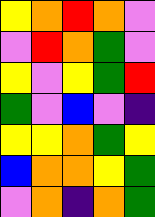[["yellow", "orange", "red", "orange", "violet"], ["violet", "red", "orange", "green", "violet"], ["yellow", "violet", "yellow", "green", "red"], ["green", "violet", "blue", "violet", "indigo"], ["yellow", "yellow", "orange", "green", "yellow"], ["blue", "orange", "orange", "yellow", "green"], ["violet", "orange", "indigo", "orange", "green"]]